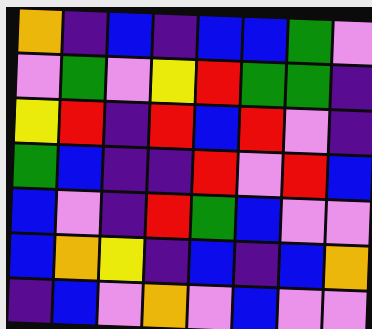[["orange", "indigo", "blue", "indigo", "blue", "blue", "green", "violet"], ["violet", "green", "violet", "yellow", "red", "green", "green", "indigo"], ["yellow", "red", "indigo", "red", "blue", "red", "violet", "indigo"], ["green", "blue", "indigo", "indigo", "red", "violet", "red", "blue"], ["blue", "violet", "indigo", "red", "green", "blue", "violet", "violet"], ["blue", "orange", "yellow", "indigo", "blue", "indigo", "blue", "orange"], ["indigo", "blue", "violet", "orange", "violet", "blue", "violet", "violet"]]